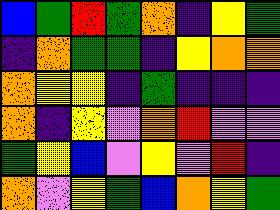[["blue", "green", "red", "green", "orange", "indigo", "yellow", "green"], ["indigo", "orange", "green", "green", "indigo", "yellow", "orange", "orange"], ["orange", "yellow", "yellow", "indigo", "green", "indigo", "indigo", "indigo"], ["orange", "indigo", "yellow", "violet", "orange", "red", "violet", "violet"], ["green", "yellow", "blue", "violet", "yellow", "violet", "red", "indigo"], ["orange", "violet", "yellow", "green", "blue", "orange", "yellow", "green"]]